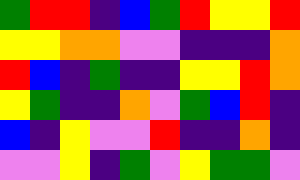[["green", "red", "red", "indigo", "blue", "green", "red", "yellow", "yellow", "red"], ["yellow", "yellow", "orange", "orange", "violet", "violet", "indigo", "indigo", "indigo", "orange"], ["red", "blue", "indigo", "green", "indigo", "indigo", "yellow", "yellow", "red", "orange"], ["yellow", "green", "indigo", "indigo", "orange", "violet", "green", "blue", "red", "indigo"], ["blue", "indigo", "yellow", "violet", "violet", "red", "indigo", "indigo", "orange", "indigo"], ["violet", "violet", "yellow", "indigo", "green", "violet", "yellow", "green", "green", "violet"]]